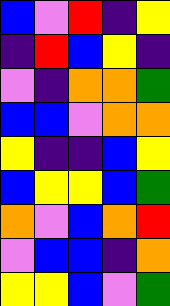[["blue", "violet", "red", "indigo", "yellow"], ["indigo", "red", "blue", "yellow", "indigo"], ["violet", "indigo", "orange", "orange", "green"], ["blue", "blue", "violet", "orange", "orange"], ["yellow", "indigo", "indigo", "blue", "yellow"], ["blue", "yellow", "yellow", "blue", "green"], ["orange", "violet", "blue", "orange", "red"], ["violet", "blue", "blue", "indigo", "orange"], ["yellow", "yellow", "blue", "violet", "green"]]